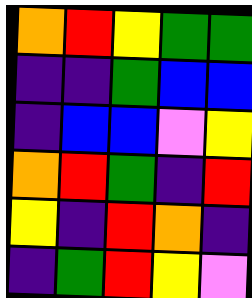[["orange", "red", "yellow", "green", "green"], ["indigo", "indigo", "green", "blue", "blue"], ["indigo", "blue", "blue", "violet", "yellow"], ["orange", "red", "green", "indigo", "red"], ["yellow", "indigo", "red", "orange", "indigo"], ["indigo", "green", "red", "yellow", "violet"]]